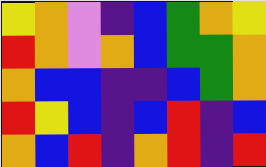[["yellow", "orange", "violet", "indigo", "blue", "green", "orange", "yellow"], ["red", "orange", "violet", "orange", "blue", "green", "green", "orange"], ["orange", "blue", "blue", "indigo", "indigo", "blue", "green", "orange"], ["red", "yellow", "blue", "indigo", "blue", "red", "indigo", "blue"], ["orange", "blue", "red", "indigo", "orange", "red", "indigo", "red"]]